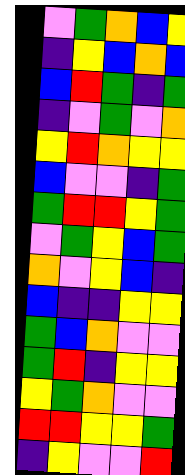[["violet", "green", "orange", "blue", "yellow"], ["indigo", "yellow", "blue", "orange", "blue"], ["blue", "red", "green", "indigo", "green"], ["indigo", "violet", "green", "violet", "orange"], ["yellow", "red", "orange", "yellow", "yellow"], ["blue", "violet", "violet", "indigo", "green"], ["green", "red", "red", "yellow", "green"], ["violet", "green", "yellow", "blue", "green"], ["orange", "violet", "yellow", "blue", "indigo"], ["blue", "indigo", "indigo", "yellow", "yellow"], ["green", "blue", "orange", "violet", "violet"], ["green", "red", "indigo", "yellow", "yellow"], ["yellow", "green", "orange", "violet", "violet"], ["red", "red", "yellow", "yellow", "green"], ["indigo", "yellow", "violet", "violet", "red"]]